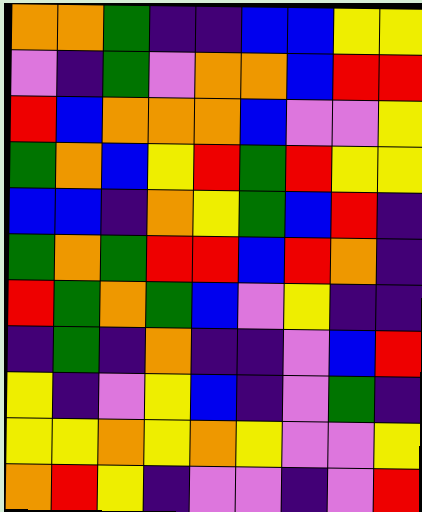[["orange", "orange", "green", "indigo", "indigo", "blue", "blue", "yellow", "yellow"], ["violet", "indigo", "green", "violet", "orange", "orange", "blue", "red", "red"], ["red", "blue", "orange", "orange", "orange", "blue", "violet", "violet", "yellow"], ["green", "orange", "blue", "yellow", "red", "green", "red", "yellow", "yellow"], ["blue", "blue", "indigo", "orange", "yellow", "green", "blue", "red", "indigo"], ["green", "orange", "green", "red", "red", "blue", "red", "orange", "indigo"], ["red", "green", "orange", "green", "blue", "violet", "yellow", "indigo", "indigo"], ["indigo", "green", "indigo", "orange", "indigo", "indigo", "violet", "blue", "red"], ["yellow", "indigo", "violet", "yellow", "blue", "indigo", "violet", "green", "indigo"], ["yellow", "yellow", "orange", "yellow", "orange", "yellow", "violet", "violet", "yellow"], ["orange", "red", "yellow", "indigo", "violet", "violet", "indigo", "violet", "red"]]